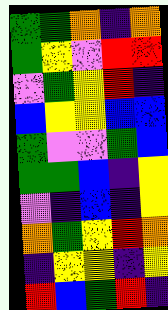[["green", "green", "orange", "indigo", "orange"], ["green", "yellow", "violet", "red", "red"], ["violet", "green", "yellow", "red", "indigo"], ["blue", "yellow", "yellow", "blue", "blue"], ["green", "violet", "violet", "green", "blue"], ["green", "green", "blue", "indigo", "yellow"], ["violet", "indigo", "blue", "indigo", "yellow"], ["orange", "green", "yellow", "red", "orange"], ["indigo", "yellow", "yellow", "indigo", "yellow"], ["red", "blue", "green", "red", "indigo"]]